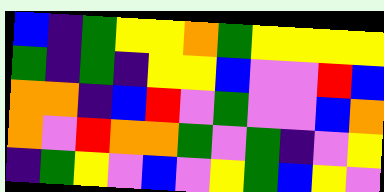[["blue", "indigo", "green", "yellow", "yellow", "orange", "green", "yellow", "yellow", "yellow", "yellow"], ["green", "indigo", "green", "indigo", "yellow", "yellow", "blue", "violet", "violet", "red", "blue"], ["orange", "orange", "indigo", "blue", "red", "violet", "green", "violet", "violet", "blue", "orange"], ["orange", "violet", "red", "orange", "orange", "green", "violet", "green", "indigo", "violet", "yellow"], ["indigo", "green", "yellow", "violet", "blue", "violet", "yellow", "green", "blue", "yellow", "violet"]]